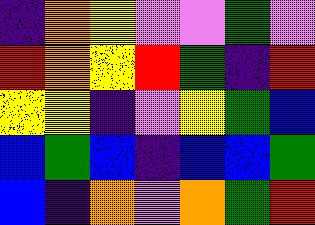[["indigo", "orange", "yellow", "violet", "violet", "green", "violet"], ["red", "orange", "yellow", "red", "green", "indigo", "red"], ["yellow", "yellow", "indigo", "violet", "yellow", "green", "blue"], ["blue", "green", "blue", "indigo", "blue", "blue", "green"], ["blue", "indigo", "orange", "violet", "orange", "green", "red"]]